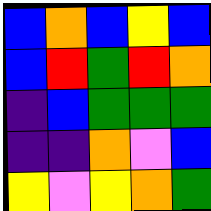[["blue", "orange", "blue", "yellow", "blue"], ["blue", "red", "green", "red", "orange"], ["indigo", "blue", "green", "green", "green"], ["indigo", "indigo", "orange", "violet", "blue"], ["yellow", "violet", "yellow", "orange", "green"]]